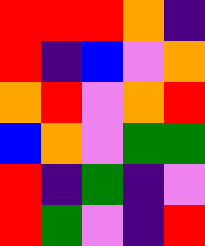[["red", "red", "red", "orange", "indigo"], ["red", "indigo", "blue", "violet", "orange"], ["orange", "red", "violet", "orange", "red"], ["blue", "orange", "violet", "green", "green"], ["red", "indigo", "green", "indigo", "violet"], ["red", "green", "violet", "indigo", "red"]]